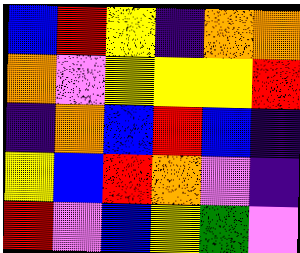[["blue", "red", "yellow", "indigo", "orange", "orange"], ["orange", "violet", "yellow", "yellow", "yellow", "red"], ["indigo", "orange", "blue", "red", "blue", "indigo"], ["yellow", "blue", "red", "orange", "violet", "indigo"], ["red", "violet", "blue", "yellow", "green", "violet"]]